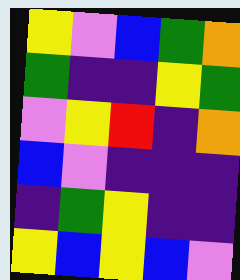[["yellow", "violet", "blue", "green", "orange"], ["green", "indigo", "indigo", "yellow", "green"], ["violet", "yellow", "red", "indigo", "orange"], ["blue", "violet", "indigo", "indigo", "indigo"], ["indigo", "green", "yellow", "indigo", "indigo"], ["yellow", "blue", "yellow", "blue", "violet"]]